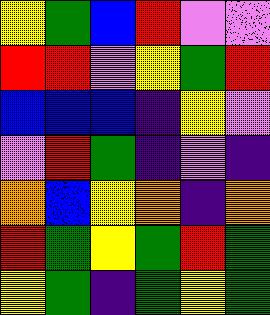[["yellow", "green", "blue", "red", "violet", "violet"], ["red", "red", "violet", "yellow", "green", "red"], ["blue", "blue", "blue", "indigo", "yellow", "violet"], ["violet", "red", "green", "indigo", "violet", "indigo"], ["orange", "blue", "yellow", "orange", "indigo", "orange"], ["red", "green", "yellow", "green", "red", "green"], ["yellow", "green", "indigo", "green", "yellow", "green"]]